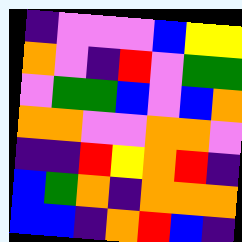[["indigo", "violet", "violet", "violet", "blue", "yellow", "yellow"], ["orange", "violet", "indigo", "red", "violet", "green", "green"], ["violet", "green", "green", "blue", "violet", "blue", "orange"], ["orange", "orange", "violet", "violet", "orange", "orange", "violet"], ["indigo", "indigo", "red", "yellow", "orange", "red", "indigo"], ["blue", "green", "orange", "indigo", "orange", "orange", "orange"], ["blue", "blue", "indigo", "orange", "red", "blue", "indigo"]]